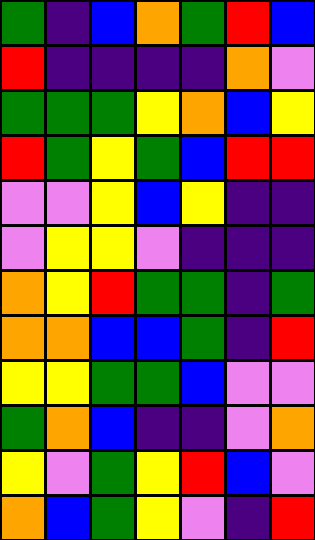[["green", "indigo", "blue", "orange", "green", "red", "blue"], ["red", "indigo", "indigo", "indigo", "indigo", "orange", "violet"], ["green", "green", "green", "yellow", "orange", "blue", "yellow"], ["red", "green", "yellow", "green", "blue", "red", "red"], ["violet", "violet", "yellow", "blue", "yellow", "indigo", "indigo"], ["violet", "yellow", "yellow", "violet", "indigo", "indigo", "indigo"], ["orange", "yellow", "red", "green", "green", "indigo", "green"], ["orange", "orange", "blue", "blue", "green", "indigo", "red"], ["yellow", "yellow", "green", "green", "blue", "violet", "violet"], ["green", "orange", "blue", "indigo", "indigo", "violet", "orange"], ["yellow", "violet", "green", "yellow", "red", "blue", "violet"], ["orange", "blue", "green", "yellow", "violet", "indigo", "red"]]